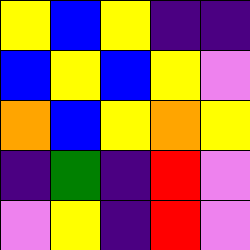[["yellow", "blue", "yellow", "indigo", "indigo"], ["blue", "yellow", "blue", "yellow", "violet"], ["orange", "blue", "yellow", "orange", "yellow"], ["indigo", "green", "indigo", "red", "violet"], ["violet", "yellow", "indigo", "red", "violet"]]